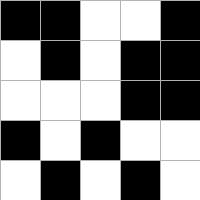[["black", "black", "white", "white", "black"], ["white", "black", "white", "black", "black"], ["white", "white", "white", "black", "black"], ["black", "white", "black", "white", "white"], ["white", "black", "white", "black", "white"]]